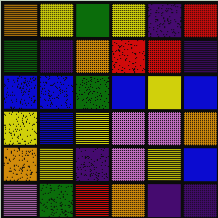[["orange", "yellow", "green", "yellow", "indigo", "red"], ["green", "indigo", "orange", "red", "red", "indigo"], ["blue", "blue", "green", "blue", "yellow", "blue"], ["yellow", "blue", "yellow", "violet", "violet", "orange"], ["orange", "yellow", "indigo", "violet", "yellow", "blue"], ["violet", "green", "red", "orange", "indigo", "indigo"]]